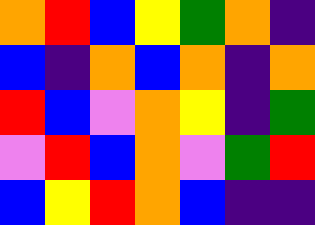[["orange", "red", "blue", "yellow", "green", "orange", "indigo"], ["blue", "indigo", "orange", "blue", "orange", "indigo", "orange"], ["red", "blue", "violet", "orange", "yellow", "indigo", "green"], ["violet", "red", "blue", "orange", "violet", "green", "red"], ["blue", "yellow", "red", "orange", "blue", "indigo", "indigo"]]